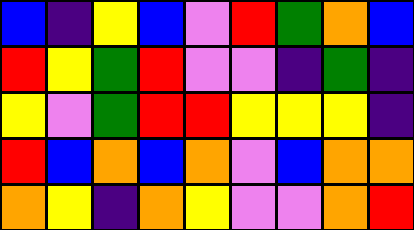[["blue", "indigo", "yellow", "blue", "violet", "red", "green", "orange", "blue"], ["red", "yellow", "green", "red", "violet", "violet", "indigo", "green", "indigo"], ["yellow", "violet", "green", "red", "red", "yellow", "yellow", "yellow", "indigo"], ["red", "blue", "orange", "blue", "orange", "violet", "blue", "orange", "orange"], ["orange", "yellow", "indigo", "orange", "yellow", "violet", "violet", "orange", "red"]]